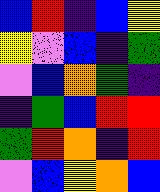[["blue", "red", "indigo", "blue", "yellow"], ["yellow", "violet", "blue", "indigo", "green"], ["violet", "blue", "orange", "green", "indigo"], ["indigo", "green", "blue", "red", "red"], ["green", "red", "orange", "indigo", "red"], ["violet", "blue", "yellow", "orange", "blue"]]